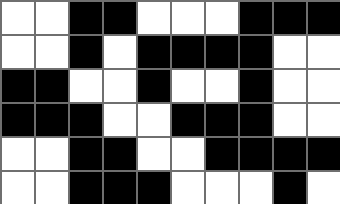[["white", "white", "black", "black", "white", "white", "white", "black", "black", "black"], ["white", "white", "black", "white", "black", "black", "black", "black", "white", "white"], ["black", "black", "white", "white", "black", "white", "white", "black", "white", "white"], ["black", "black", "black", "white", "white", "black", "black", "black", "white", "white"], ["white", "white", "black", "black", "white", "white", "black", "black", "black", "black"], ["white", "white", "black", "black", "black", "white", "white", "white", "black", "white"]]